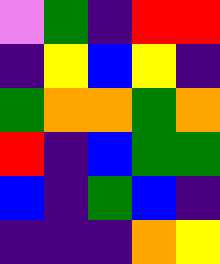[["violet", "green", "indigo", "red", "red"], ["indigo", "yellow", "blue", "yellow", "indigo"], ["green", "orange", "orange", "green", "orange"], ["red", "indigo", "blue", "green", "green"], ["blue", "indigo", "green", "blue", "indigo"], ["indigo", "indigo", "indigo", "orange", "yellow"]]